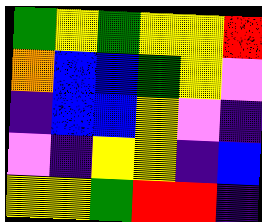[["green", "yellow", "green", "yellow", "yellow", "red"], ["orange", "blue", "blue", "green", "yellow", "violet"], ["indigo", "blue", "blue", "yellow", "violet", "indigo"], ["violet", "indigo", "yellow", "yellow", "indigo", "blue"], ["yellow", "yellow", "green", "red", "red", "indigo"]]